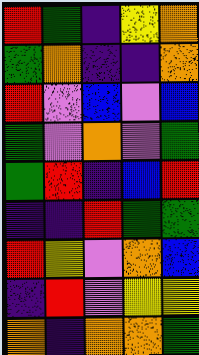[["red", "green", "indigo", "yellow", "orange"], ["green", "orange", "indigo", "indigo", "orange"], ["red", "violet", "blue", "violet", "blue"], ["green", "violet", "orange", "violet", "green"], ["green", "red", "indigo", "blue", "red"], ["indigo", "indigo", "red", "green", "green"], ["red", "yellow", "violet", "orange", "blue"], ["indigo", "red", "violet", "yellow", "yellow"], ["orange", "indigo", "orange", "orange", "green"]]